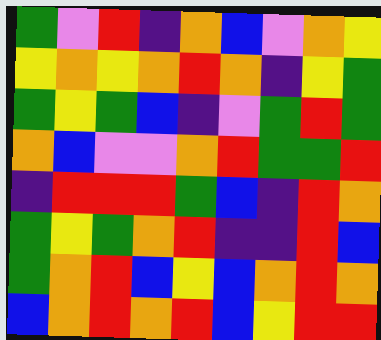[["green", "violet", "red", "indigo", "orange", "blue", "violet", "orange", "yellow"], ["yellow", "orange", "yellow", "orange", "red", "orange", "indigo", "yellow", "green"], ["green", "yellow", "green", "blue", "indigo", "violet", "green", "red", "green"], ["orange", "blue", "violet", "violet", "orange", "red", "green", "green", "red"], ["indigo", "red", "red", "red", "green", "blue", "indigo", "red", "orange"], ["green", "yellow", "green", "orange", "red", "indigo", "indigo", "red", "blue"], ["green", "orange", "red", "blue", "yellow", "blue", "orange", "red", "orange"], ["blue", "orange", "red", "orange", "red", "blue", "yellow", "red", "red"]]